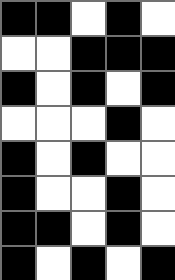[["black", "black", "white", "black", "white"], ["white", "white", "black", "black", "black"], ["black", "white", "black", "white", "black"], ["white", "white", "white", "black", "white"], ["black", "white", "black", "white", "white"], ["black", "white", "white", "black", "white"], ["black", "black", "white", "black", "white"], ["black", "white", "black", "white", "black"]]